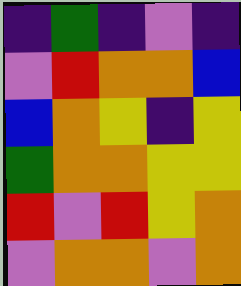[["indigo", "green", "indigo", "violet", "indigo"], ["violet", "red", "orange", "orange", "blue"], ["blue", "orange", "yellow", "indigo", "yellow"], ["green", "orange", "orange", "yellow", "yellow"], ["red", "violet", "red", "yellow", "orange"], ["violet", "orange", "orange", "violet", "orange"]]